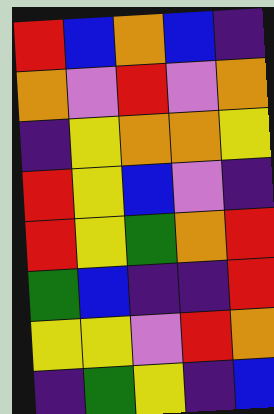[["red", "blue", "orange", "blue", "indigo"], ["orange", "violet", "red", "violet", "orange"], ["indigo", "yellow", "orange", "orange", "yellow"], ["red", "yellow", "blue", "violet", "indigo"], ["red", "yellow", "green", "orange", "red"], ["green", "blue", "indigo", "indigo", "red"], ["yellow", "yellow", "violet", "red", "orange"], ["indigo", "green", "yellow", "indigo", "blue"]]